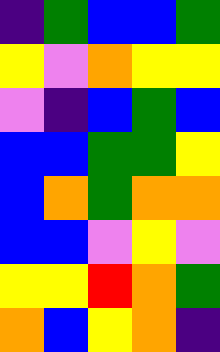[["indigo", "green", "blue", "blue", "green"], ["yellow", "violet", "orange", "yellow", "yellow"], ["violet", "indigo", "blue", "green", "blue"], ["blue", "blue", "green", "green", "yellow"], ["blue", "orange", "green", "orange", "orange"], ["blue", "blue", "violet", "yellow", "violet"], ["yellow", "yellow", "red", "orange", "green"], ["orange", "blue", "yellow", "orange", "indigo"]]